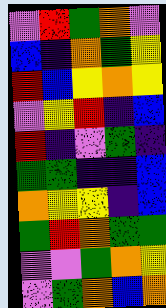[["violet", "red", "green", "orange", "violet"], ["blue", "indigo", "orange", "green", "yellow"], ["red", "blue", "yellow", "orange", "yellow"], ["violet", "yellow", "red", "indigo", "blue"], ["red", "indigo", "violet", "green", "indigo"], ["green", "green", "indigo", "indigo", "blue"], ["orange", "yellow", "yellow", "indigo", "blue"], ["green", "red", "orange", "green", "green"], ["violet", "violet", "green", "orange", "yellow"], ["violet", "green", "orange", "blue", "orange"]]